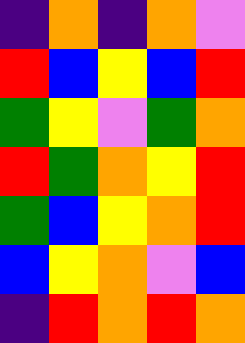[["indigo", "orange", "indigo", "orange", "violet"], ["red", "blue", "yellow", "blue", "red"], ["green", "yellow", "violet", "green", "orange"], ["red", "green", "orange", "yellow", "red"], ["green", "blue", "yellow", "orange", "red"], ["blue", "yellow", "orange", "violet", "blue"], ["indigo", "red", "orange", "red", "orange"]]